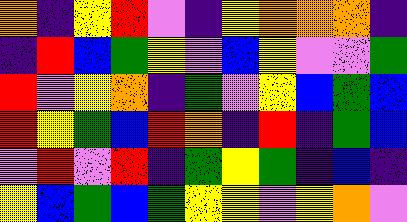[["orange", "indigo", "yellow", "red", "violet", "indigo", "yellow", "orange", "orange", "orange", "indigo"], ["indigo", "red", "blue", "green", "yellow", "violet", "blue", "yellow", "violet", "violet", "green"], ["red", "violet", "yellow", "orange", "indigo", "green", "violet", "yellow", "blue", "green", "blue"], ["red", "yellow", "green", "blue", "red", "orange", "indigo", "red", "indigo", "green", "blue"], ["violet", "red", "violet", "red", "indigo", "green", "yellow", "green", "indigo", "blue", "indigo"], ["yellow", "blue", "green", "blue", "green", "yellow", "yellow", "violet", "yellow", "orange", "violet"]]